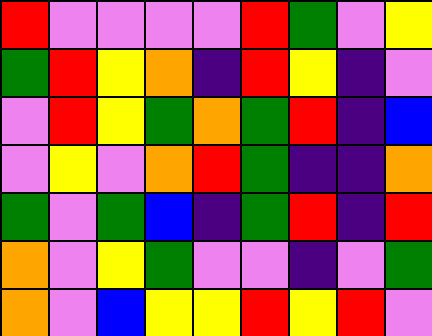[["red", "violet", "violet", "violet", "violet", "red", "green", "violet", "yellow"], ["green", "red", "yellow", "orange", "indigo", "red", "yellow", "indigo", "violet"], ["violet", "red", "yellow", "green", "orange", "green", "red", "indigo", "blue"], ["violet", "yellow", "violet", "orange", "red", "green", "indigo", "indigo", "orange"], ["green", "violet", "green", "blue", "indigo", "green", "red", "indigo", "red"], ["orange", "violet", "yellow", "green", "violet", "violet", "indigo", "violet", "green"], ["orange", "violet", "blue", "yellow", "yellow", "red", "yellow", "red", "violet"]]